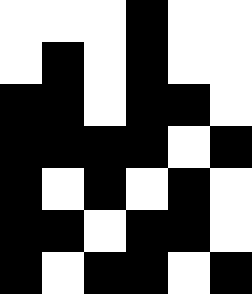[["white", "white", "white", "black", "white", "white"], ["white", "black", "white", "black", "white", "white"], ["black", "black", "white", "black", "black", "white"], ["black", "black", "black", "black", "white", "black"], ["black", "white", "black", "white", "black", "white"], ["black", "black", "white", "black", "black", "white"], ["black", "white", "black", "black", "white", "black"]]